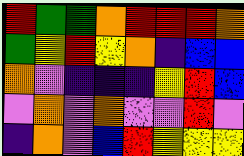[["red", "green", "green", "orange", "red", "red", "red", "orange"], ["green", "yellow", "red", "yellow", "orange", "indigo", "blue", "blue"], ["orange", "violet", "indigo", "indigo", "indigo", "yellow", "red", "blue"], ["violet", "orange", "violet", "orange", "violet", "violet", "red", "violet"], ["indigo", "orange", "violet", "blue", "red", "yellow", "yellow", "yellow"]]